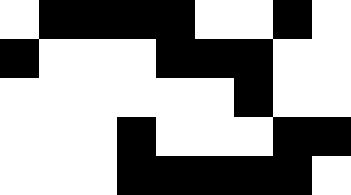[["white", "black", "black", "black", "black", "white", "white", "black", "white"], ["black", "white", "white", "white", "black", "black", "black", "white", "white"], ["white", "white", "white", "white", "white", "white", "black", "white", "white"], ["white", "white", "white", "black", "white", "white", "white", "black", "black"], ["white", "white", "white", "black", "black", "black", "black", "black", "white"]]